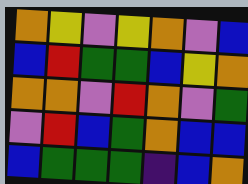[["orange", "yellow", "violet", "yellow", "orange", "violet", "blue"], ["blue", "red", "green", "green", "blue", "yellow", "orange"], ["orange", "orange", "violet", "red", "orange", "violet", "green"], ["violet", "red", "blue", "green", "orange", "blue", "blue"], ["blue", "green", "green", "green", "indigo", "blue", "orange"]]